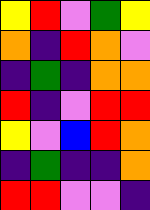[["yellow", "red", "violet", "green", "yellow"], ["orange", "indigo", "red", "orange", "violet"], ["indigo", "green", "indigo", "orange", "orange"], ["red", "indigo", "violet", "red", "red"], ["yellow", "violet", "blue", "red", "orange"], ["indigo", "green", "indigo", "indigo", "orange"], ["red", "red", "violet", "violet", "indigo"]]